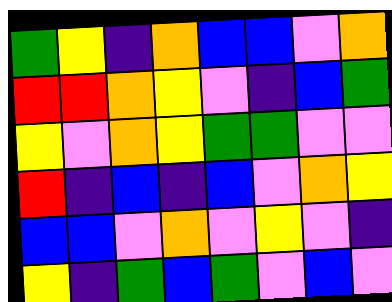[["green", "yellow", "indigo", "orange", "blue", "blue", "violet", "orange"], ["red", "red", "orange", "yellow", "violet", "indigo", "blue", "green"], ["yellow", "violet", "orange", "yellow", "green", "green", "violet", "violet"], ["red", "indigo", "blue", "indigo", "blue", "violet", "orange", "yellow"], ["blue", "blue", "violet", "orange", "violet", "yellow", "violet", "indigo"], ["yellow", "indigo", "green", "blue", "green", "violet", "blue", "violet"]]